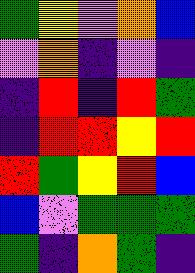[["green", "yellow", "violet", "orange", "blue"], ["violet", "orange", "indigo", "violet", "indigo"], ["indigo", "red", "indigo", "red", "green"], ["indigo", "red", "red", "yellow", "red"], ["red", "green", "yellow", "red", "blue"], ["blue", "violet", "green", "green", "green"], ["green", "indigo", "orange", "green", "indigo"]]